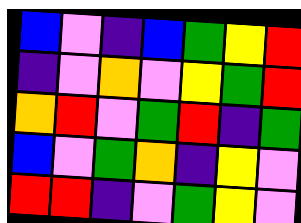[["blue", "violet", "indigo", "blue", "green", "yellow", "red"], ["indigo", "violet", "orange", "violet", "yellow", "green", "red"], ["orange", "red", "violet", "green", "red", "indigo", "green"], ["blue", "violet", "green", "orange", "indigo", "yellow", "violet"], ["red", "red", "indigo", "violet", "green", "yellow", "violet"]]